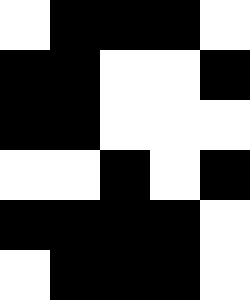[["white", "black", "black", "black", "white"], ["black", "black", "white", "white", "black"], ["black", "black", "white", "white", "white"], ["white", "white", "black", "white", "black"], ["black", "black", "black", "black", "white"], ["white", "black", "black", "black", "white"]]